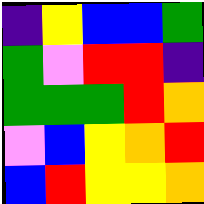[["indigo", "yellow", "blue", "blue", "green"], ["green", "violet", "red", "red", "indigo"], ["green", "green", "green", "red", "orange"], ["violet", "blue", "yellow", "orange", "red"], ["blue", "red", "yellow", "yellow", "orange"]]